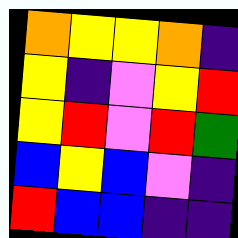[["orange", "yellow", "yellow", "orange", "indigo"], ["yellow", "indigo", "violet", "yellow", "red"], ["yellow", "red", "violet", "red", "green"], ["blue", "yellow", "blue", "violet", "indigo"], ["red", "blue", "blue", "indigo", "indigo"]]